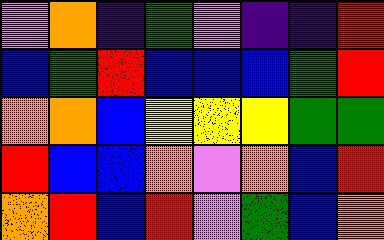[["violet", "orange", "indigo", "green", "violet", "indigo", "indigo", "red"], ["blue", "green", "red", "blue", "blue", "blue", "green", "red"], ["orange", "orange", "blue", "yellow", "yellow", "yellow", "green", "green"], ["red", "blue", "blue", "orange", "violet", "orange", "blue", "red"], ["orange", "red", "blue", "red", "violet", "green", "blue", "orange"]]